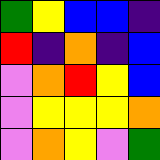[["green", "yellow", "blue", "blue", "indigo"], ["red", "indigo", "orange", "indigo", "blue"], ["violet", "orange", "red", "yellow", "blue"], ["violet", "yellow", "yellow", "yellow", "orange"], ["violet", "orange", "yellow", "violet", "green"]]